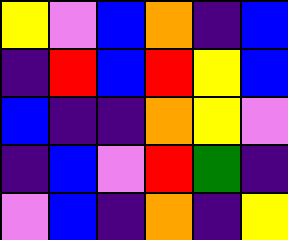[["yellow", "violet", "blue", "orange", "indigo", "blue"], ["indigo", "red", "blue", "red", "yellow", "blue"], ["blue", "indigo", "indigo", "orange", "yellow", "violet"], ["indigo", "blue", "violet", "red", "green", "indigo"], ["violet", "blue", "indigo", "orange", "indigo", "yellow"]]